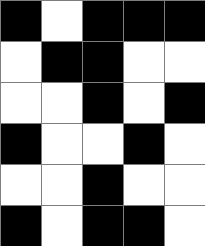[["black", "white", "black", "black", "black"], ["white", "black", "black", "white", "white"], ["white", "white", "black", "white", "black"], ["black", "white", "white", "black", "white"], ["white", "white", "black", "white", "white"], ["black", "white", "black", "black", "white"]]